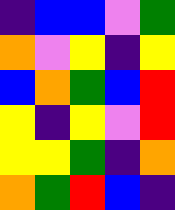[["indigo", "blue", "blue", "violet", "green"], ["orange", "violet", "yellow", "indigo", "yellow"], ["blue", "orange", "green", "blue", "red"], ["yellow", "indigo", "yellow", "violet", "red"], ["yellow", "yellow", "green", "indigo", "orange"], ["orange", "green", "red", "blue", "indigo"]]